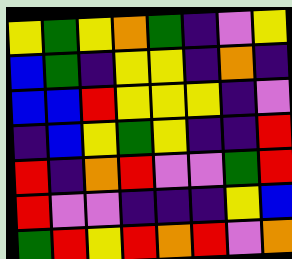[["yellow", "green", "yellow", "orange", "green", "indigo", "violet", "yellow"], ["blue", "green", "indigo", "yellow", "yellow", "indigo", "orange", "indigo"], ["blue", "blue", "red", "yellow", "yellow", "yellow", "indigo", "violet"], ["indigo", "blue", "yellow", "green", "yellow", "indigo", "indigo", "red"], ["red", "indigo", "orange", "red", "violet", "violet", "green", "red"], ["red", "violet", "violet", "indigo", "indigo", "indigo", "yellow", "blue"], ["green", "red", "yellow", "red", "orange", "red", "violet", "orange"]]